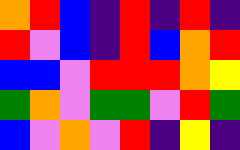[["orange", "red", "blue", "indigo", "red", "indigo", "red", "indigo"], ["red", "violet", "blue", "indigo", "red", "blue", "orange", "red"], ["blue", "blue", "violet", "red", "red", "red", "orange", "yellow"], ["green", "orange", "violet", "green", "green", "violet", "red", "green"], ["blue", "violet", "orange", "violet", "red", "indigo", "yellow", "indigo"]]